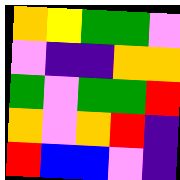[["orange", "yellow", "green", "green", "violet"], ["violet", "indigo", "indigo", "orange", "orange"], ["green", "violet", "green", "green", "red"], ["orange", "violet", "orange", "red", "indigo"], ["red", "blue", "blue", "violet", "indigo"]]